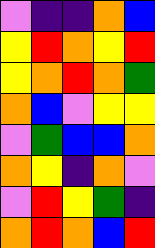[["violet", "indigo", "indigo", "orange", "blue"], ["yellow", "red", "orange", "yellow", "red"], ["yellow", "orange", "red", "orange", "green"], ["orange", "blue", "violet", "yellow", "yellow"], ["violet", "green", "blue", "blue", "orange"], ["orange", "yellow", "indigo", "orange", "violet"], ["violet", "red", "yellow", "green", "indigo"], ["orange", "red", "orange", "blue", "red"]]